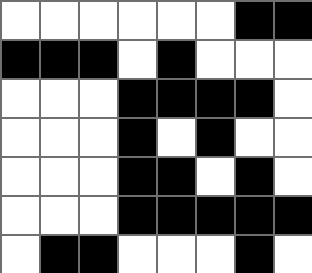[["white", "white", "white", "white", "white", "white", "black", "black"], ["black", "black", "black", "white", "black", "white", "white", "white"], ["white", "white", "white", "black", "black", "black", "black", "white"], ["white", "white", "white", "black", "white", "black", "white", "white"], ["white", "white", "white", "black", "black", "white", "black", "white"], ["white", "white", "white", "black", "black", "black", "black", "black"], ["white", "black", "black", "white", "white", "white", "black", "white"]]